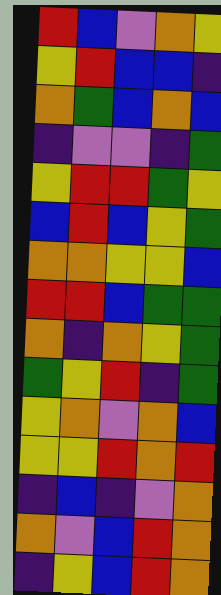[["red", "blue", "violet", "orange", "yellow"], ["yellow", "red", "blue", "blue", "indigo"], ["orange", "green", "blue", "orange", "blue"], ["indigo", "violet", "violet", "indigo", "green"], ["yellow", "red", "red", "green", "yellow"], ["blue", "red", "blue", "yellow", "green"], ["orange", "orange", "yellow", "yellow", "blue"], ["red", "red", "blue", "green", "green"], ["orange", "indigo", "orange", "yellow", "green"], ["green", "yellow", "red", "indigo", "green"], ["yellow", "orange", "violet", "orange", "blue"], ["yellow", "yellow", "red", "orange", "red"], ["indigo", "blue", "indigo", "violet", "orange"], ["orange", "violet", "blue", "red", "orange"], ["indigo", "yellow", "blue", "red", "orange"]]